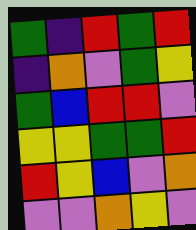[["green", "indigo", "red", "green", "red"], ["indigo", "orange", "violet", "green", "yellow"], ["green", "blue", "red", "red", "violet"], ["yellow", "yellow", "green", "green", "red"], ["red", "yellow", "blue", "violet", "orange"], ["violet", "violet", "orange", "yellow", "violet"]]